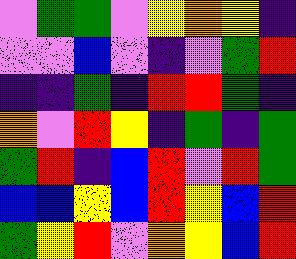[["violet", "green", "green", "violet", "yellow", "orange", "yellow", "indigo"], ["violet", "violet", "blue", "violet", "indigo", "violet", "green", "red"], ["indigo", "indigo", "green", "indigo", "red", "red", "green", "indigo"], ["orange", "violet", "red", "yellow", "indigo", "green", "indigo", "green"], ["green", "red", "indigo", "blue", "red", "violet", "red", "green"], ["blue", "blue", "yellow", "blue", "red", "yellow", "blue", "red"], ["green", "yellow", "red", "violet", "orange", "yellow", "blue", "red"]]